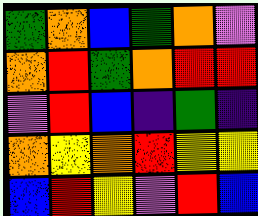[["green", "orange", "blue", "green", "orange", "violet"], ["orange", "red", "green", "orange", "red", "red"], ["violet", "red", "blue", "indigo", "green", "indigo"], ["orange", "yellow", "orange", "red", "yellow", "yellow"], ["blue", "red", "yellow", "violet", "red", "blue"]]